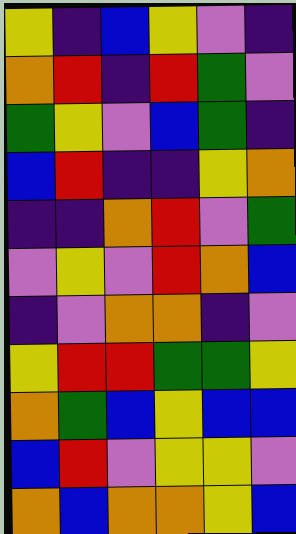[["yellow", "indigo", "blue", "yellow", "violet", "indigo"], ["orange", "red", "indigo", "red", "green", "violet"], ["green", "yellow", "violet", "blue", "green", "indigo"], ["blue", "red", "indigo", "indigo", "yellow", "orange"], ["indigo", "indigo", "orange", "red", "violet", "green"], ["violet", "yellow", "violet", "red", "orange", "blue"], ["indigo", "violet", "orange", "orange", "indigo", "violet"], ["yellow", "red", "red", "green", "green", "yellow"], ["orange", "green", "blue", "yellow", "blue", "blue"], ["blue", "red", "violet", "yellow", "yellow", "violet"], ["orange", "blue", "orange", "orange", "yellow", "blue"]]